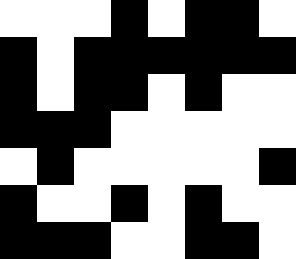[["white", "white", "white", "black", "white", "black", "black", "white"], ["black", "white", "black", "black", "black", "black", "black", "black"], ["black", "white", "black", "black", "white", "black", "white", "white"], ["black", "black", "black", "white", "white", "white", "white", "white"], ["white", "black", "white", "white", "white", "white", "white", "black"], ["black", "white", "white", "black", "white", "black", "white", "white"], ["black", "black", "black", "white", "white", "black", "black", "white"]]